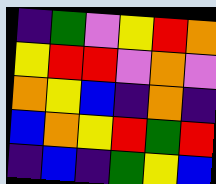[["indigo", "green", "violet", "yellow", "red", "orange"], ["yellow", "red", "red", "violet", "orange", "violet"], ["orange", "yellow", "blue", "indigo", "orange", "indigo"], ["blue", "orange", "yellow", "red", "green", "red"], ["indigo", "blue", "indigo", "green", "yellow", "blue"]]